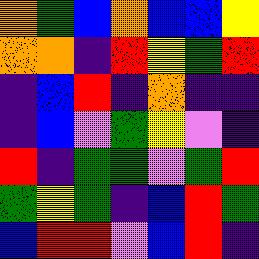[["orange", "green", "blue", "orange", "blue", "blue", "yellow"], ["orange", "orange", "indigo", "red", "yellow", "green", "red"], ["indigo", "blue", "red", "indigo", "orange", "indigo", "indigo"], ["indigo", "blue", "violet", "green", "yellow", "violet", "indigo"], ["red", "indigo", "green", "green", "violet", "green", "red"], ["green", "yellow", "green", "indigo", "blue", "red", "green"], ["blue", "red", "red", "violet", "blue", "red", "indigo"]]